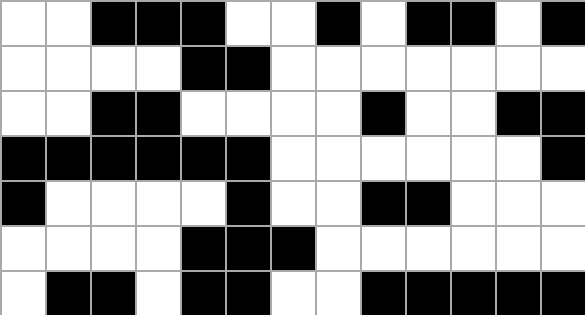[["white", "white", "black", "black", "black", "white", "white", "black", "white", "black", "black", "white", "black"], ["white", "white", "white", "white", "black", "black", "white", "white", "white", "white", "white", "white", "white"], ["white", "white", "black", "black", "white", "white", "white", "white", "black", "white", "white", "black", "black"], ["black", "black", "black", "black", "black", "black", "white", "white", "white", "white", "white", "white", "black"], ["black", "white", "white", "white", "white", "black", "white", "white", "black", "black", "white", "white", "white"], ["white", "white", "white", "white", "black", "black", "black", "white", "white", "white", "white", "white", "white"], ["white", "black", "black", "white", "black", "black", "white", "white", "black", "black", "black", "black", "black"]]